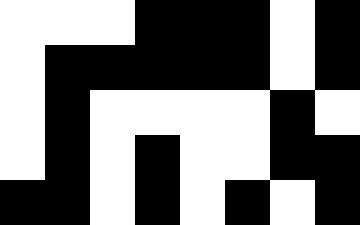[["white", "white", "white", "black", "black", "black", "white", "black"], ["white", "black", "black", "black", "black", "black", "white", "black"], ["white", "black", "white", "white", "white", "white", "black", "white"], ["white", "black", "white", "black", "white", "white", "black", "black"], ["black", "black", "white", "black", "white", "black", "white", "black"]]